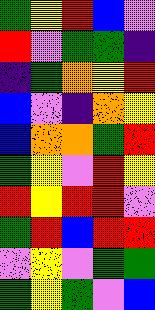[["green", "yellow", "red", "blue", "violet"], ["red", "violet", "green", "green", "indigo"], ["indigo", "green", "orange", "yellow", "red"], ["blue", "violet", "indigo", "orange", "yellow"], ["blue", "orange", "orange", "green", "red"], ["green", "yellow", "violet", "red", "yellow"], ["red", "yellow", "red", "red", "violet"], ["green", "red", "blue", "red", "red"], ["violet", "yellow", "violet", "green", "green"], ["green", "yellow", "green", "violet", "blue"]]